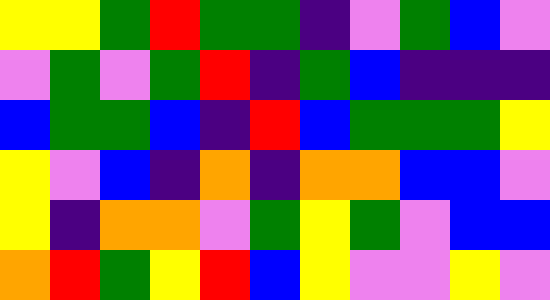[["yellow", "yellow", "green", "red", "green", "green", "indigo", "violet", "green", "blue", "violet"], ["violet", "green", "violet", "green", "red", "indigo", "green", "blue", "indigo", "indigo", "indigo"], ["blue", "green", "green", "blue", "indigo", "red", "blue", "green", "green", "green", "yellow"], ["yellow", "violet", "blue", "indigo", "orange", "indigo", "orange", "orange", "blue", "blue", "violet"], ["yellow", "indigo", "orange", "orange", "violet", "green", "yellow", "green", "violet", "blue", "blue"], ["orange", "red", "green", "yellow", "red", "blue", "yellow", "violet", "violet", "yellow", "violet"]]